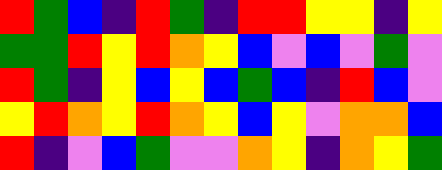[["red", "green", "blue", "indigo", "red", "green", "indigo", "red", "red", "yellow", "yellow", "indigo", "yellow"], ["green", "green", "red", "yellow", "red", "orange", "yellow", "blue", "violet", "blue", "violet", "green", "violet"], ["red", "green", "indigo", "yellow", "blue", "yellow", "blue", "green", "blue", "indigo", "red", "blue", "violet"], ["yellow", "red", "orange", "yellow", "red", "orange", "yellow", "blue", "yellow", "violet", "orange", "orange", "blue"], ["red", "indigo", "violet", "blue", "green", "violet", "violet", "orange", "yellow", "indigo", "orange", "yellow", "green"]]